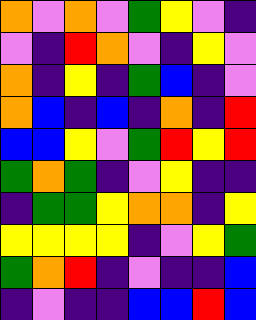[["orange", "violet", "orange", "violet", "green", "yellow", "violet", "indigo"], ["violet", "indigo", "red", "orange", "violet", "indigo", "yellow", "violet"], ["orange", "indigo", "yellow", "indigo", "green", "blue", "indigo", "violet"], ["orange", "blue", "indigo", "blue", "indigo", "orange", "indigo", "red"], ["blue", "blue", "yellow", "violet", "green", "red", "yellow", "red"], ["green", "orange", "green", "indigo", "violet", "yellow", "indigo", "indigo"], ["indigo", "green", "green", "yellow", "orange", "orange", "indigo", "yellow"], ["yellow", "yellow", "yellow", "yellow", "indigo", "violet", "yellow", "green"], ["green", "orange", "red", "indigo", "violet", "indigo", "indigo", "blue"], ["indigo", "violet", "indigo", "indigo", "blue", "blue", "red", "blue"]]